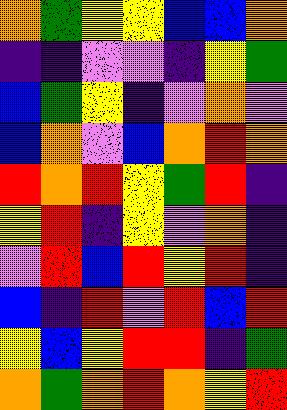[["orange", "green", "yellow", "yellow", "blue", "blue", "orange"], ["indigo", "indigo", "violet", "violet", "indigo", "yellow", "green"], ["blue", "green", "yellow", "indigo", "violet", "orange", "violet"], ["blue", "orange", "violet", "blue", "orange", "red", "orange"], ["red", "orange", "red", "yellow", "green", "red", "indigo"], ["yellow", "red", "indigo", "yellow", "violet", "orange", "indigo"], ["violet", "red", "blue", "red", "yellow", "red", "indigo"], ["blue", "indigo", "red", "violet", "red", "blue", "red"], ["yellow", "blue", "yellow", "red", "red", "indigo", "green"], ["orange", "green", "orange", "red", "orange", "yellow", "red"]]